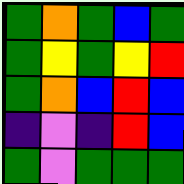[["green", "orange", "green", "blue", "green"], ["green", "yellow", "green", "yellow", "red"], ["green", "orange", "blue", "red", "blue"], ["indigo", "violet", "indigo", "red", "blue"], ["green", "violet", "green", "green", "green"]]